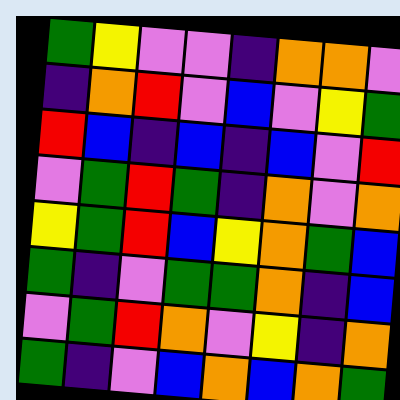[["green", "yellow", "violet", "violet", "indigo", "orange", "orange", "violet"], ["indigo", "orange", "red", "violet", "blue", "violet", "yellow", "green"], ["red", "blue", "indigo", "blue", "indigo", "blue", "violet", "red"], ["violet", "green", "red", "green", "indigo", "orange", "violet", "orange"], ["yellow", "green", "red", "blue", "yellow", "orange", "green", "blue"], ["green", "indigo", "violet", "green", "green", "orange", "indigo", "blue"], ["violet", "green", "red", "orange", "violet", "yellow", "indigo", "orange"], ["green", "indigo", "violet", "blue", "orange", "blue", "orange", "green"]]